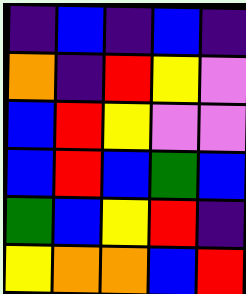[["indigo", "blue", "indigo", "blue", "indigo"], ["orange", "indigo", "red", "yellow", "violet"], ["blue", "red", "yellow", "violet", "violet"], ["blue", "red", "blue", "green", "blue"], ["green", "blue", "yellow", "red", "indigo"], ["yellow", "orange", "orange", "blue", "red"]]